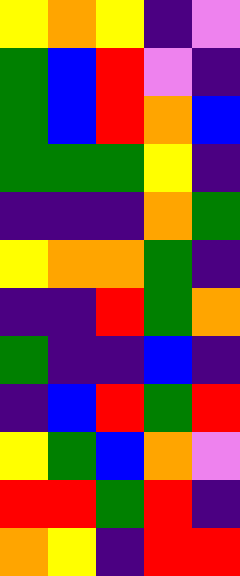[["yellow", "orange", "yellow", "indigo", "violet"], ["green", "blue", "red", "violet", "indigo"], ["green", "blue", "red", "orange", "blue"], ["green", "green", "green", "yellow", "indigo"], ["indigo", "indigo", "indigo", "orange", "green"], ["yellow", "orange", "orange", "green", "indigo"], ["indigo", "indigo", "red", "green", "orange"], ["green", "indigo", "indigo", "blue", "indigo"], ["indigo", "blue", "red", "green", "red"], ["yellow", "green", "blue", "orange", "violet"], ["red", "red", "green", "red", "indigo"], ["orange", "yellow", "indigo", "red", "red"]]